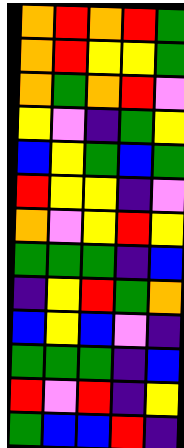[["orange", "red", "orange", "red", "green"], ["orange", "red", "yellow", "yellow", "green"], ["orange", "green", "orange", "red", "violet"], ["yellow", "violet", "indigo", "green", "yellow"], ["blue", "yellow", "green", "blue", "green"], ["red", "yellow", "yellow", "indigo", "violet"], ["orange", "violet", "yellow", "red", "yellow"], ["green", "green", "green", "indigo", "blue"], ["indigo", "yellow", "red", "green", "orange"], ["blue", "yellow", "blue", "violet", "indigo"], ["green", "green", "green", "indigo", "blue"], ["red", "violet", "red", "indigo", "yellow"], ["green", "blue", "blue", "red", "indigo"]]